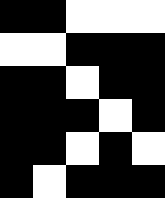[["black", "black", "white", "white", "white"], ["white", "white", "black", "black", "black"], ["black", "black", "white", "black", "black"], ["black", "black", "black", "white", "black"], ["black", "black", "white", "black", "white"], ["black", "white", "black", "black", "black"]]